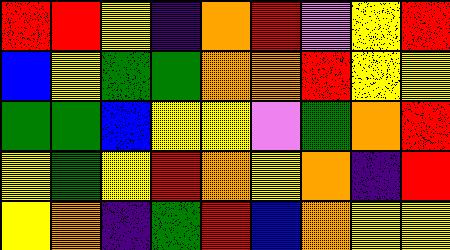[["red", "red", "yellow", "indigo", "orange", "red", "violet", "yellow", "red"], ["blue", "yellow", "green", "green", "orange", "orange", "red", "yellow", "yellow"], ["green", "green", "blue", "yellow", "yellow", "violet", "green", "orange", "red"], ["yellow", "green", "yellow", "red", "orange", "yellow", "orange", "indigo", "red"], ["yellow", "orange", "indigo", "green", "red", "blue", "orange", "yellow", "yellow"]]